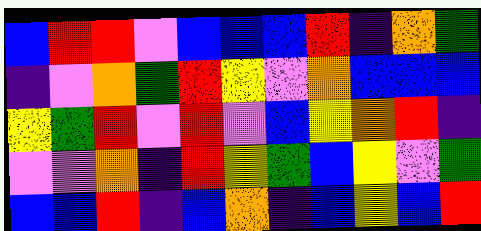[["blue", "red", "red", "violet", "blue", "blue", "blue", "red", "indigo", "orange", "green"], ["indigo", "violet", "orange", "green", "red", "yellow", "violet", "orange", "blue", "blue", "blue"], ["yellow", "green", "red", "violet", "red", "violet", "blue", "yellow", "orange", "red", "indigo"], ["violet", "violet", "orange", "indigo", "red", "yellow", "green", "blue", "yellow", "violet", "green"], ["blue", "blue", "red", "indigo", "blue", "orange", "indigo", "blue", "yellow", "blue", "red"]]